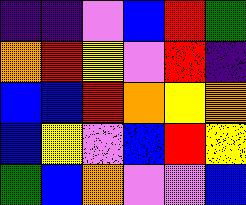[["indigo", "indigo", "violet", "blue", "red", "green"], ["orange", "red", "yellow", "violet", "red", "indigo"], ["blue", "blue", "red", "orange", "yellow", "orange"], ["blue", "yellow", "violet", "blue", "red", "yellow"], ["green", "blue", "orange", "violet", "violet", "blue"]]